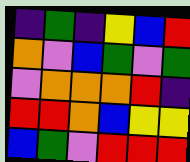[["indigo", "green", "indigo", "yellow", "blue", "red"], ["orange", "violet", "blue", "green", "violet", "green"], ["violet", "orange", "orange", "orange", "red", "indigo"], ["red", "red", "orange", "blue", "yellow", "yellow"], ["blue", "green", "violet", "red", "red", "red"]]